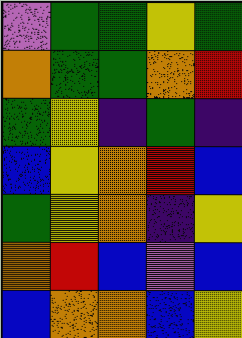[["violet", "green", "green", "yellow", "green"], ["orange", "green", "green", "orange", "red"], ["green", "yellow", "indigo", "green", "indigo"], ["blue", "yellow", "orange", "red", "blue"], ["green", "yellow", "orange", "indigo", "yellow"], ["orange", "red", "blue", "violet", "blue"], ["blue", "orange", "orange", "blue", "yellow"]]